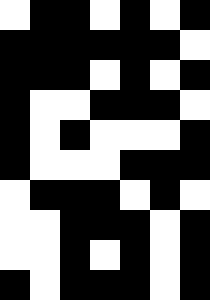[["white", "black", "black", "white", "black", "white", "black"], ["black", "black", "black", "black", "black", "black", "white"], ["black", "black", "black", "white", "black", "white", "black"], ["black", "white", "white", "black", "black", "black", "white"], ["black", "white", "black", "white", "white", "white", "black"], ["black", "white", "white", "white", "black", "black", "black"], ["white", "black", "black", "black", "white", "black", "white"], ["white", "white", "black", "black", "black", "white", "black"], ["white", "white", "black", "white", "black", "white", "black"], ["black", "white", "black", "black", "black", "white", "black"]]